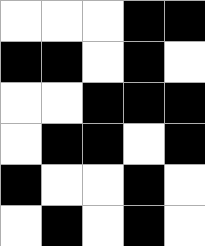[["white", "white", "white", "black", "black"], ["black", "black", "white", "black", "white"], ["white", "white", "black", "black", "black"], ["white", "black", "black", "white", "black"], ["black", "white", "white", "black", "white"], ["white", "black", "white", "black", "white"]]